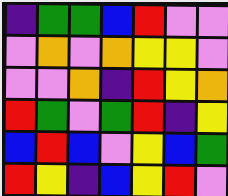[["indigo", "green", "green", "blue", "red", "violet", "violet"], ["violet", "orange", "violet", "orange", "yellow", "yellow", "violet"], ["violet", "violet", "orange", "indigo", "red", "yellow", "orange"], ["red", "green", "violet", "green", "red", "indigo", "yellow"], ["blue", "red", "blue", "violet", "yellow", "blue", "green"], ["red", "yellow", "indigo", "blue", "yellow", "red", "violet"]]